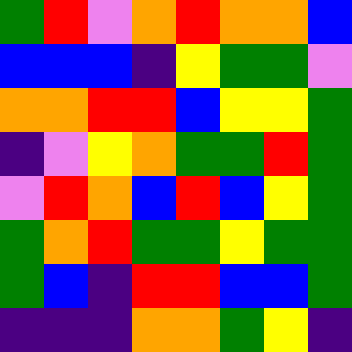[["green", "red", "violet", "orange", "red", "orange", "orange", "blue"], ["blue", "blue", "blue", "indigo", "yellow", "green", "green", "violet"], ["orange", "orange", "red", "red", "blue", "yellow", "yellow", "green"], ["indigo", "violet", "yellow", "orange", "green", "green", "red", "green"], ["violet", "red", "orange", "blue", "red", "blue", "yellow", "green"], ["green", "orange", "red", "green", "green", "yellow", "green", "green"], ["green", "blue", "indigo", "red", "red", "blue", "blue", "green"], ["indigo", "indigo", "indigo", "orange", "orange", "green", "yellow", "indigo"]]